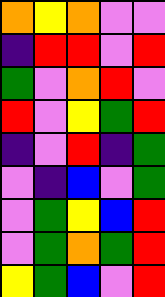[["orange", "yellow", "orange", "violet", "violet"], ["indigo", "red", "red", "violet", "red"], ["green", "violet", "orange", "red", "violet"], ["red", "violet", "yellow", "green", "red"], ["indigo", "violet", "red", "indigo", "green"], ["violet", "indigo", "blue", "violet", "green"], ["violet", "green", "yellow", "blue", "red"], ["violet", "green", "orange", "green", "red"], ["yellow", "green", "blue", "violet", "red"]]